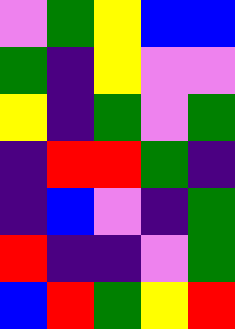[["violet", "green", "yellow", "blue", "blue"], ["green", "indigo", "yellow", "violet", "violet"], ["yellow", "indigo", "green", "violet", "green"], ["indigo", "red", "red", "green", "indigo"], ["indigo", "blue", "violet", "indigo", "green"], ["red", "indigo", "indigo", "violet", "green"], ["blue", "red", "green", "yellow", "red"]]